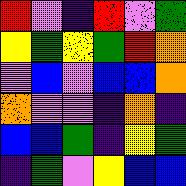[["red", "violet", "indigo", "red", "violet", "green"], ["yellow", "green", "yellow", "green", "red", "orange"], ["violet", "blue", "violet", "blue", "blue", "orange"], ["orange", "violet", "violet", "indigo", "orange", "indigo"], ["blue", "blue", "green", "indigo", "yellow", "green"], ["indigo", "green", "violet", "yellow", "blue", "blue"]]